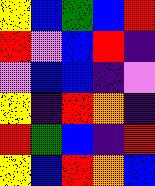[["yellow", "blue", "green", "blue", "red"], ["red", "violet", "blue", "red", "indigo"], ["violet", "blue", "blue", "indigo", "violet"], ["yellow", "indigo", "red", "orange", "indigo"], ["red", "green", "blue", "indigo", "red"], ["yellow", "blue", "red", "orange", "blue"]]